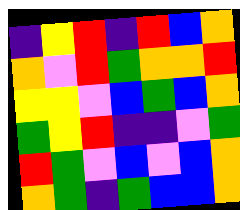[["indigo", "yellow", "red", "indigo", "red", "blue", "orange"], ["orange", "violet", "red", "green", "orange", "orange", "red"], ["yellow", "yellow", "violet", "blue", "green", "blue", "orange"], ["green", "yellow", "red", "indigo", "indigo", "violet", "green"], ["red", "green", "violet", "blue", "violet", "blue", "orange"], ["orange", "green", "indigo", "green", "blue", "blue", "orange"]]